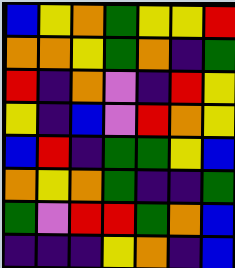[["blue", "yellow", "orange", "green", "yellow", "yellow", "red"], ["orange", "orange", "yellow", "green", "orange", "indigo", "green"], ["red", "indigo", "orange", "violet", "indigo", "red", "yellow"], ["yellow", "indigo", "blue", "violet", "red", "orange", "yellow"], ["blue", "red", "indigo", "green", "green", "yellow", "blue"], ["orange", "yellow", "orange", "green", "indigo", "indigo", "green"], ["green", "violet", "red", "red", "green", "orange", "blue"], ["indigo", "indigo", "indigo", "yellow", "orange", "indigo", "blue"]]